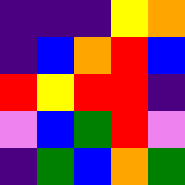[["indigo", "indigo", "indigo", "yellow", "orange"], ["indigo", "blue", "orange", "red", "blue"], ["red", "yellow", "red", "red", "indigo"], ["violet", "blue", "green", "red", "violet"], ["indigo", "green", "blue", "orange", "green"]]